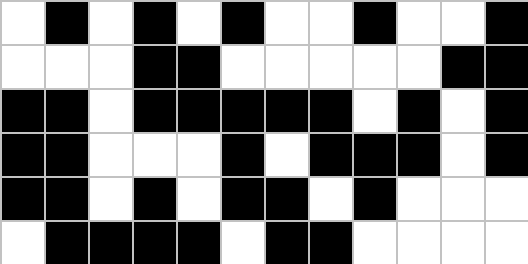[["white", "black", "white", "black", "white", "black", "white", "white", "black", "white", "white", "black"], ["white", "white", "white", "black", "black", "white", "white", "white", "white", "white", "black", "black"], ["black", "black", "white", "black", "black", "black", "black", "black", "white", "black", "white", "black"], ["black", "black", "white", "white", "white", "black", "white", "black", "black", "black", "white", "black"], ["black", "black", "white", "black", "white", "black", "black", "white", "black", "white", "white", "white"], ["white", "black", "black", "black", "black", "white", "black", "black", "white", "white", "white", "white"]]